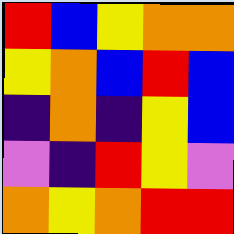[["red", "blue", "yellow", "orange", "orange"], ["yellow", "orange", "blue", "red", "blue"], ["indigo", "orange", "indigo", "yellow", "blue"], ["violet", "indigo", "red", "yellow", "violet"], ["orange", "yellow", "orange", "red", "red"]]